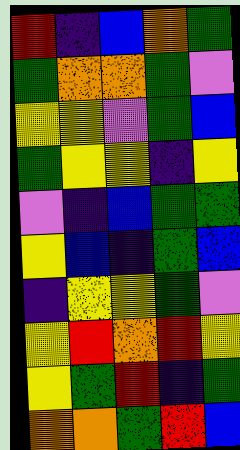[["red", "indigo", "blue", "orange", "green"], ["green", "orange", "orange", "green", "violet"], ["yellow", "yellow", "violet", "green", "blue"], ["green", "yellow", "yellow", "indigo", "yellow"], ["violet", "indigo", "blue", "green", "green"], ["yellow", "blue", "indigo", "green", "blue"], ["indigo", "yellow", "yellow", "green", "violet"], ["yellow", "red", "orange", "red", "yellow"], ["yellow", "green", "red", "indigo", "green"], ["orange", "orange", "green", "red", "blue"]]